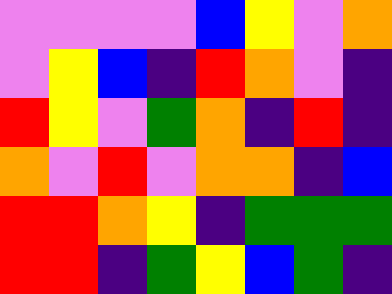[["violet", "violet", "violet", "violet", "blue", "yellow", "violet", "orange"], ["violet", "yellow", "blue", "indigo", "red", "orange", "violet", "indigo"], ["red", "yellow", "violet", "green", "orange", "indigo", "red", "indigo"], ["orange", "violet", "red", "violet", "orange", "orange", "indigo", "blue"], ["red", "red", "orange", "yellow", "indigo", "green", "green", "green"], ["red", "red", "indigo", "green", "yellow", "blue", "green", "indigo"]]